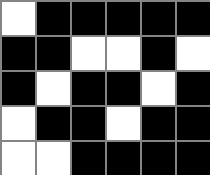[["white", "black", "black", "black", "black", "black"], ["black", "black", "white", "white", "black", "white"], ["black", "white", "black", "black", "white", "black"], ["white", "black", "black", "white", "black", "black"], ["white", "white", "black", "black", "black", "black"]]